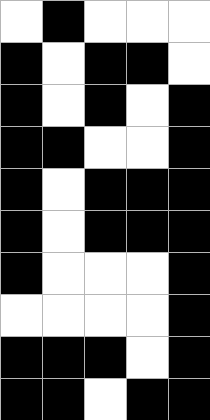[["white", "black", "white", "white", "white"], ["black", "white", "black", "black", "white"], ["black", "white", "black", "white", "black"], ["black", "black", "white", "white", "black"], ["black", "white", "black", "black", "black"], ["black", "white", "black", "black", "black"], ["black", "white", "white", "white", "black"], ["white", "white", "white", "white", "black"], ["black", "black", "black", "white", "black"], ["black", "black", "white", "black", "black"]]